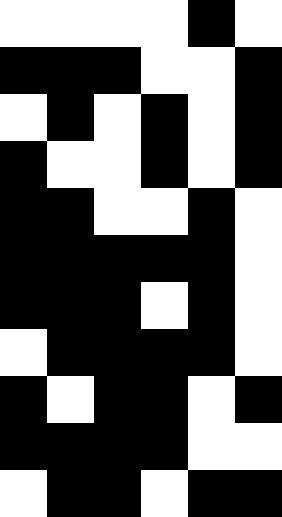[["white", "white", "white", "white", "black", "white"], ["black", "black", "black", "white", "white", "black"], ["white", "black", "white", "black", "white", "black"], ["black", "white", "white", "black", "white", "black"], ["black", "black", "white", "white", "black", "white"], ["black", "black", "black", "black", "black", "white"], ["black", "black", "black", "white", "black", "white"], ["white", "black", "black", "black", "black", "white"], ["black", "white", "black", "black", "white", "black"], ["black", "black", "black", "black", "white", "white"], ["white", "black", "black", "white", "black", "black"]]